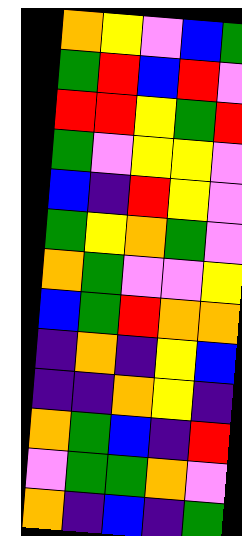[["orange", "yellow", "violet", "blue", "green"], ["green", "red", "blue", "red", "violet"], ["red", "red", "yellow", "green", "red"], ["green", "violet", "yellow", "yellow", "violet"], ["blue", "indigo", "red", "yellow", "violet"], ["green", "yellow", "orange", "green", "violet"], ["orange", "green", "violet", "violet", "yellow"], ["blue", "green", "red", "orange", "orange"], ["indigo", "orange", "indigo", "yellow", "blue"], ["indigo", "indigo", "orange", "yellow", "indigo"], ["orange", "green", "blue", "indigo", "red"], ["violet", "green", "green", "orange", "violet"], ["orange", "indigo", "blue", "indigo", "green"]]